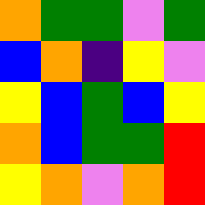[["orange", "green", "green", "violet", "green"], ["blue", "orange", "indigo", "yellow", "violet"], ["yellow", "blue", "green", "blue", "yellow"], ["orange", "blue", "green", "green", "red"], ["yellow", "orange", "violet", "orange", "red"]]